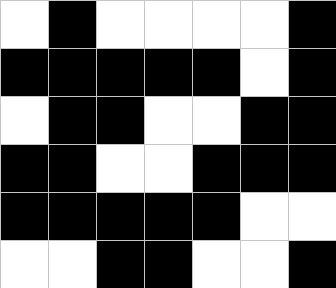[["white", "black", "white", "white", "white", "white", "black"], ["black", "black", "black", "black", "black", "white", "black"], ["white", "black", "black", "white", "white", "black", "black"], ["black", "black", "white", "white", "black", "black", "black"], ["black", "black", "black", "black", "black", "white", "white"], ["white", "white", "black", "black", "white", "white", "black"]]